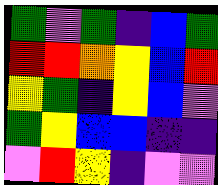[["green", "violet", "green", "indigo", "blue", "green"], ["red", "red", "orange", "yellow", "blue", "red"], ["yellow", "green", "indigo", "yellow", "blue", "violet"], ["green", "yellow", "blue", "blue", "indigo", "indigo"], ["violet", "red", "yellow", "indigo", "violet", "violet"]]